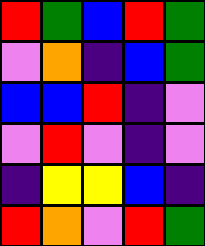[["red", "green", "blue", "red", "green"], ["violet", "orange", "indigo", "blue", "green"], ["blue", "blue", "red", "indigo", "violet"], ["violet", "red", "violet", "indigo", "violet"], ["indigo", "yellow", "yellow", "blue", "indigo"], ["red", "orange", "violet", "red", "green"]]